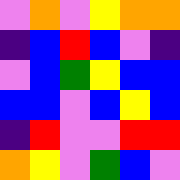[["violet", "orange", "violet", "yellow", "orange", "orange"], ["indigo", "blue", "red", "blue", "violet", "indigo"], ["violet", "blue", "green", "yellow", "blue", "blue"], ["blue", "blue", "violet", "blue", "yellow", "blue"], ["indigo", "red", "violet", "violet", "red", "red"], ["orange", "yellow", "violet", "green", "blue", "violet"]]